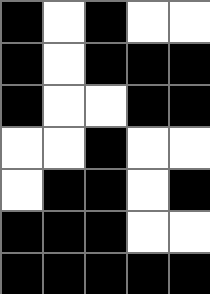[["black", "white", "black", "white", "white"], ["black", "white", "black", "black", "black"], ["black", "white", "white", "black", "black"], ["white", "white", "black", "white", "white"], ["white", "black", "black", "white", "black"], ["black", "black", "black", "white", "white"], ["black", "black", "black", "black", "black"]]